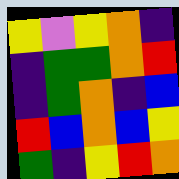[["yellow", "violet", "yellow", "orange", "indigo"], ["indigo", "green", "green", "orange", "red"], ["indigo", "green", "orange", "indigo", "blue"], ["red", "blue", "orange", "blue", "yellow"], ["green", "indigo", "yellow", "red", "orange"]]